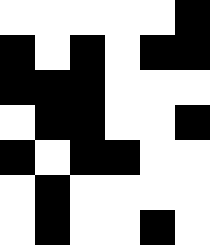[["white", "white", "white", "white", "white", "black"], ["black", "white", "black", "white", "black", "black"], ["black", "black", "black", "white", "white", "white"], ["white", "black", "black", "white", "white", "black"], ["black", "white", "black", "black", "white", "white"], ["white", "black", "white", "white", "white", "white"], ["white", "black", "white", "white", "black", "white"]]